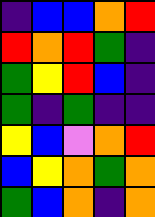[["indigo", "blue", "blue", "orange", "red"], ["red", "orange", "red", "green", "indigo"], ["green", "yellow", "red", "blue", "indigo"], ["green", "indigo", "green", "indigo", "indigo"], ["yellow", "blue", "violet", "orange", "red"], ["blue", "yellow", "orange", "green", "orange"], ["green", "blue", "orange", "indigo", "orange"]]